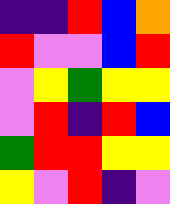[["indigo", "indigo", "red", "blue", "orange"], ["red", "violet", "violet", "blue", "red"], ["violet", "yellow", "green", "yellow", "yellow"], ["violet", "red", "indigo", "red", "blue"], ["green", "red", "red", "yellow", "yellow"], ["yellow", "violet", "red", "indigo", "violet"]]